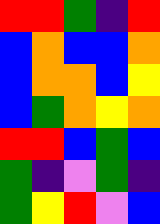[["red", "red", "green", "indigo", "red"], ["blue", "orange", "blue", "blue", "orange"], ["blue", "orange", "orange", "blue", "yellow"], ["blue", "green", "orange", "yellow", "orange"], ["red", "red", "blue", "green", "blue"], ["green", "indigo", "violet", "green", "indigo"], ["green", "yellow", "red", "violet", "blue"]]